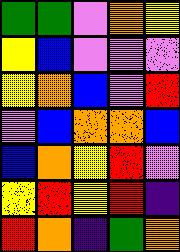[["green", "green", "violet", "orange", "yellow"], ["yellow", "blue", "violet", "violet", "violet"], ["yellow", "orange", "blue", "violet", "red"], ["violet", "blue", "orange", "orange", "blue"], ["blue", "orange", "yellow", "red", "violet"], ["yellow", "red", "yellow", "red", "indigo"], ["red", "orange", "indigo", "green", "orange"]]